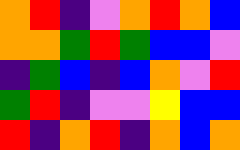[["orange", "red", "indigo", "violet", "orange", "red", "orange", "blue"], ["orange", "orange", "green", "red", "green", "blue", "blue", "violet"], ["indigo", "green", "blue", "indigo", "blue", "orange", "violet", "red"], ["green", "red", "indigo", "violet", "violet", "yellow", "blue", "blue"], ["red", "indigo", "orange", "red", "indigo", "orange", "blue", "orange"]]